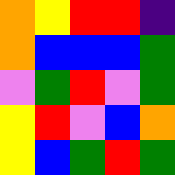[["orange", "yellow", "red", "red", "indigo"], ["orange", "blue", "blue", "blue", "green"], ["violet", "green", "red", "violet", "green"], ["yellow", "red", "violet", "blue", "orange"], ["yellow", "blue", "green", "red", "green"]]